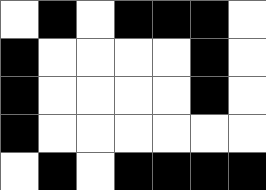[["white", "black", "white", "black", "black", "black", "white"], ["black", "white", "white", "white", "white", "black", "white"], ["black", "white", "white", "white", "white", "black", "white"], ["black", "white", "white", "white", "white", "white", "white"], ["white", "black", "white", "black", "black", "black", "black"]]